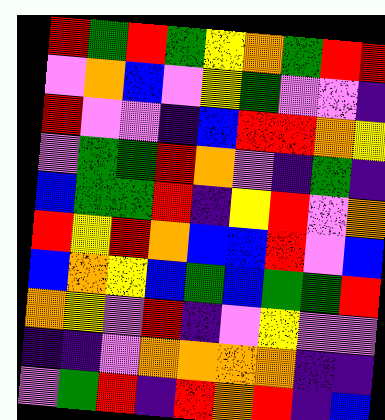[["red", "green", "red", "green", "yellow", "orange", "green", "red", "red"], ["violet", "orange", "blue", "violet", "yellow", "green", "violet", "violet", "indigo"], ["red", "violet", "violet", "indigo", "blue", "red", "red", "orange", "yellow"], ["violet", "green", "green", "red", "orange", "violet", "indigo", "green", "indigo"], ["blue", "green", "green", "red", "indigo", "yellow", "red", "violet", "orange"], ["red", "yellow", "red", "orange", "blue", "blue", "red", "violet", "blue"], ["blue", "orange", "yellow", "blue", "green", "blue", "green", "green", "red"], ["orange", "yellow", "violet", "red", "indigo", "violet", "yellow", "violet", "violet"], ["indigo", "indigo", "violet", "orange", "orange", "orange", "orange", "indigo", "indigo"], ["violet", "green", "red", "indigo", "red", "orange", "red", "indigo", "blue"]]